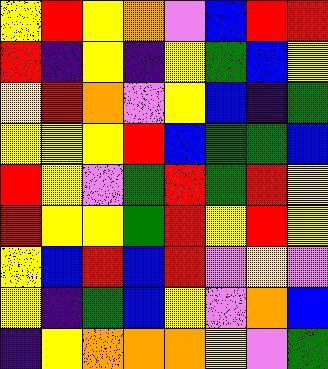[["yellow", "red", "yellow", "orange", "violet", "blue", "red", "red"], ["red", "indigo", "yellow", "indigo", "yellow", "green", "blue", "yellow"], ["yellow", "red", "orange", "violet", "yellow", "blue", "indigo", "green"], ["yellow", "yellow", "yellow", "red", "blue", "green", "green", "blue"], ["red", "yellow", "violet", "green", "red", "green", "red", "yellow"], ["red", "yellow", "yellow", "green", "red", "yellow", "red", "yellow"], ["yellow", "blue", "red", "blue", "red", "violet", "yellow", "violet"], ["yellow", "indigo", "green", "blue", "yellow", "violet", "orange", "blue"], ["indigo", "yellow", "orange", "orange", "orange", "yellow", "violet", "green"]]